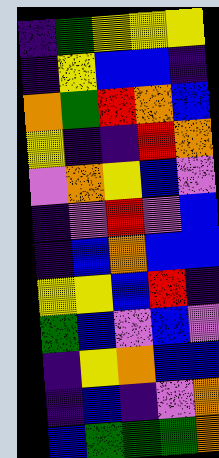[["indigo", "green", "yellow", "yellow", "yellow"], ["indigo", "yellow", "blue", "blue", "indigo"], ["orange", "green", "red", "orange", "blue"], ["yellow", "indigo", "indigo", "red", "orange"], ["violet", "orange", "yellow", "blue", "violet"], ["indigo", "violet", "red", "violet", "blue"], ["indigo", "blue", "orange", "blue", "blue"], ["yellow", "yellow", "blue", "red", "indigo"], ["green", "blue", "violet", "blue", "violet"], ["indigo", "yellow", "orange", "blue", "blue"], ["indigo", "blue", "indigo", "violet", "orange"], ["blue", "green", "green", "green", "orange"]]